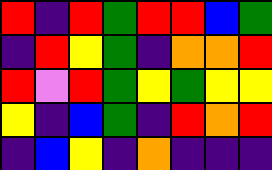[["red", "indigo", "red", "green", "red", "red", "blue", "green"], ["indigo", "red", "yellow", "green", "indigo", "orange", "orange", "red"], ["red", "violet", "red", "green", "yellow", "green", "yellow", "yellow"], ["yellow", "indigo", "blue", "green", "indigo", "red", "orange", "red"], ["indigo", "blue", "yellow", "indigo", "orange", "indigo", "indigo", "indigo"]]